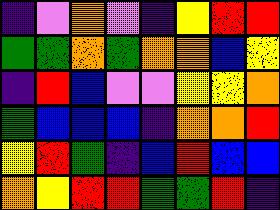[["indigo", "violet", "orange", "violet", "indigo", "yellow", "red", "red"], ["green", "green", "orange", "green", "orange", "orange", "blue", "yellow"], ["indigo", "red", "blue", "violet", "violet", "yellow", "yellow", "orange"], ["green", "blue", "blue", "blue", "indigo", "orange", "orange", "red"], ["yellow", "red", "green", "indigo", "blue", "red", "blue", "blue"], ["orange", "yellow", "red", "red", "green", "green", "red", "indigo"]]